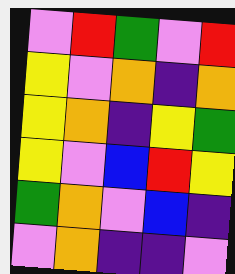[["violet", "red", "green", "violet", "red"], ["yellow", "violet", "orange", "indigo", "orange"], ["yellow", "orange", "indigo", "yellow", "green"], ["yellow", "violet", "blue", "red", "yellow"], ["green", "orange", "violet", "blue", "indigo"], ["violet", "orange", "indigo", "indigo", "violet"]]